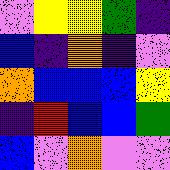[["violet", "yellow", "yellow", "green", "indigo"], ["blue", "indigo", "orange", "indigo", "violet"], ["orange", "blue", "blue", "blue", "yellow"], ["indigo", "red", "blue", "blue", "green"], ["blue", "violet", "orange", "violet", "violet"]]